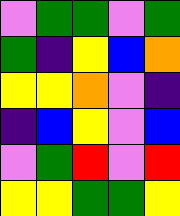[["violet", "green", "green", "violet", "green"], ["green", "indigo", "yellow", "blue", "orange"], ["yellow", "yellow", "orange", "violet", "indigo"], ["indigo", "blue", "yellow", "violet", "blue"], ["violet", "green", "red", "violet", "red"], ["yellow", "yellow", "green", "green", "yellow"]]